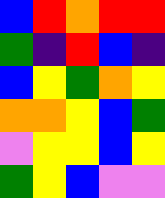[["blue", "red", "orange", "red", "red"], ["green", "indigo", "red", "blue", "indigo"], ["blue", "yellow", "green", "orange", "yellow"], ["orange", "orange", "yellow", "blue", "green"], ["violet", "yellow", "yellow", "blue", "yellow"], ["green", "yellow", "blue", "violet", "violet"]]